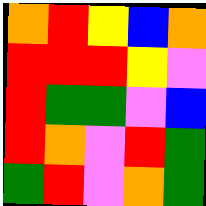[["orange", "red", "yellow", "blue", "orange"], ["red", "red", "red", "yellow", "violet"], ["red", "green", "green", "violet", "blue"], ["red", "orange", "violet", "red", "green"], ["green", "red", "violet", "orange", "green"]]